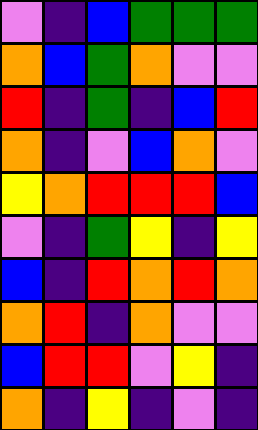[["violet", "indigo", "blue", "green", "green", "green"], ["orange", "blue", "green", "orange", "violet", "violet"], ["red", "indigo", "green", "indigo", "blue", "red"], ["orange", "indigo", "violet", "blue", "orange", "violet"], ["yellow", "orange", "red", "red", "red", "blue"], ["violet", "indigo", "green", "yellow", "indigo", "yellow"], ["blue", "indigo", "red", "orange", "red", "orange"], ["orange", "red", "indigo", "orange", "violet", "violet"], ["blue", "red", "red", "violet", "yellow", "indigo"], ["orange", "indigo", "yellow", "indigo", "violet", "indigo"]]